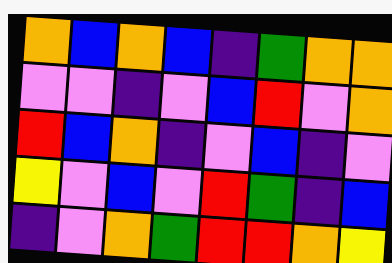[["orange", "blue", "orange", "blue", "indigo", "green", "orange", "orange"], ["violet", "violet", "indigo", "violet", "blue", "red", "violet", "orange"], ["red", "blue", "orange", "indigo", "violet", "blue", "indigo", "violet"], ["yellow", "violet", "blue", "violet", "red", "green", "indigo", "blue"], ["indigo", "violet", "orange", "green", "red", "red", "orange", "yellow"]]